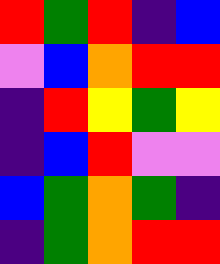[["red", "green", "red", "indigo", "blue"], ["violet", "blue", "orange", "red", "red"], ["indigo", "red", "yellow", "green", "yellow"], ["indigo", "blue", "red", "violet", "violet"], ["blue", "green", "orange", "green", "indigo"], ["indigo", "green", "orange", "red", "red"]]